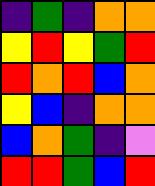[["indigo", "green", "indigo", "orange", "orange"], ["yellow", "red", "yellow", "green", "red"], ["red", "orange", "red", "blue", "orange"], ["yellow", "blue", "indigo", "orange", "orange"], ["blue", "orange", "green", "indigo", "violet"], ["red", "red", "green", "blue", "red"]]